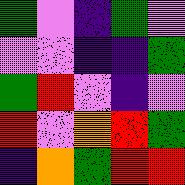[["green", "violet", "indigo", "green", "violet"], ["violet", "violet", "indigo", "indigo", "green"], ["green", "red", "violet", "indigo", "violet"], ["red", "violet", "orange", "red", "green"], ["indigo", "orange", "green", "red", "red"]]